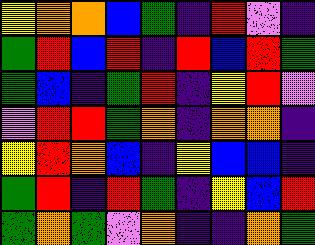[["yellow", "orange", "orange", "blue", "green", "indigo", "red", "violet", "indigo"], ["green", "red", "blue", "red", "indigo", "red", "blue", "red", "green"], ["green", "blue", "indigo", "green", "red", "indigo", "yellow", "red", "violet"], ["violet", "red", "red", "green", "orange", "indigo", "orange", "orange", "indigo"], ["yellow", "red", "orange", "blue", "indigo", "yellow", "blue", "blue", "indigo"], ["green", "red", "indigo", "red", "green", "indigo", "yellow", "blue", "red"], ["green", "orange", "green", "violet", "orange", "indigo", "indigo", "orange", "green"]]